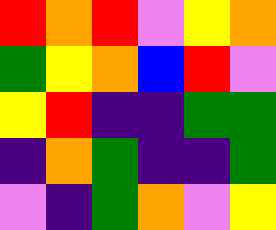[["red", "orange", "red", "violet", "yellow", "orange"], ["green", "yellow", "orange", "blue", "red", "violet"], ["yellow", "red", "indigo", "indigo", "green", "green"], ["indigo", "orange", "green", "indigo", "indigo", "green"], ["violet", "indigo", "green", "orange", "violet", "yellow"]]